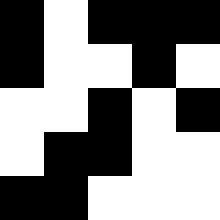[["black", "white", "black", "black", "black"], ["black", "white", "white", "black", "white"], ["white", "white", "black", "white", "black"], ["white", "black", "black", "white", "white"], ["black", "black", "white", "white", "white"]]